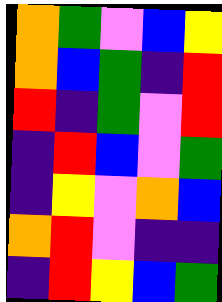[["orange", "green", "violet", "blue", "yellow"], ["orange", "blue", "green", "indigo", "red"], ["red", "indigo", "green", "violet", "red"], ["indigo", "red", "blue", "violet", "green"], ["indigo", "yellow", "violet", "orange", "blue"], ["orange", "red", "violet", "indigo", "indigo"], ["indigo", "red", "yellow", "blue", "green"]]